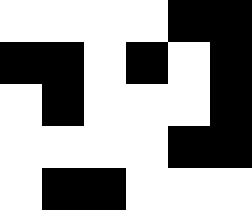[["white", "white", "white", "white", "black", "black"], ["black", "black", "white", "black", "white", "black"], ["white", "black", "white", "white", "white", "black"], ["white", "white", "white", "white", "black", "black"], ["white", "black", "black", "white", "white", "white"]]